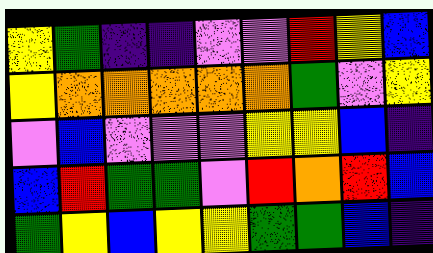[["yellow", "green", "indigo", "indigo", "violet", "violet", "red", "yellow", "blue"], ["yellow", "orange", "orange", "orange", "orange", "orange", "green", "violet", "yellow"], ["violet", "blue", "violet", "violet", "violet", "yellow", "yellow", "blue", "indigo"], ["blue", "red", "green", "green", "violet", "red", "orange", "red", "blue"], ["green", "yellow", "blue", "yellow", "yellow", "green", "green", "blue", "indigo"]]